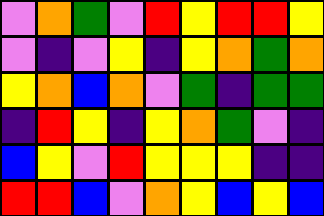[["violet", "orange", "green", "violet", "red", "yellow", "red", "red", "yellow"], ["violet", "indigo", "violet", "yellow", "indigo", "yellow", "orange", "green", "orange"], ["yellow", "orange", "blue", "orange", "violet", "green", "indigo", "green", "green"], ["indigo", "red", "yellow", "indigo", "yellow", "orange", "green", "violet", "indigo"], ["blue", "yellow", "violet", "red", "yellow", "yellow", "yellow", "indigo", "indigo"], ["red", "red", "blue", "violet", "orange", "yellow", "blue", "yellow", "blue"]]